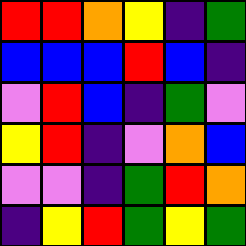[["red", "red", "orange", "yellow", "indigo", "green"], ["blue", "blue", "blue", "red", "blue", "indigo"], ["violet", "red", "blue", "indigo", "green", "violet"], ["yellow", "red", "indigo", "violet", "orange", "blue"], ["violet", "violet", "indigo", "green", "red", "orange"], ["indigo", "yellow", "red", "green", "yellow", "green"]]